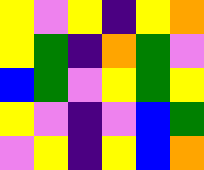[["yellow", "violet", "yellow", "indigo", "yellow", "orange"], ["yellow", "green", "indigo", "orange", "green", "violet"], ["blue", "green", "violet", "yellow", "green", "yellow"], ["yellow", "violet", "indigo", "violet", "blue", "green"], ["violet", "yellow", "indigo", "yellow", "blue", "orange"]]